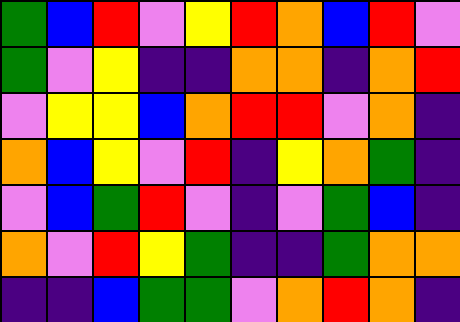[["green", "blue", "red", "violet", "yellow", "red", "orange", "blue", "red", "violet"], ["green", "violet", "yellow", "indigo", "indigo", "orange", "orange", "indigo", "orange", "red"], ["violet", "yellow", "yellow", "blue", "orange", "red", "red", "violet", "orange", "indigo"], ["orange", "blue", "yellow", "violet", "red", "indigo", "yellow", "orange", "green", "indigo"], ["violet", "blue", "green", "red", "violet", "indigo", "violet", "green", "blue", "indigo"], ["orange", "violet", "red", "yellow", "green", "indigo", "indigo", "green", "orange", "orange"], ["indigo", "indigo", "blue", "green", "green", "violet", "orange", "red", "orange", "indigo"]]